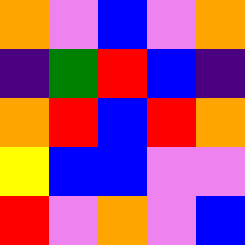[["orange", "violet", "blue", "violet", "orange"], ["indigo", "green", "red", "blue", "indigo"], ["orange", "red", "blue", "red", "orange"], ["yellow", "blue", "blue", "violet", "violet"], ["red", "violet", "orange", "violet", "blue"]]